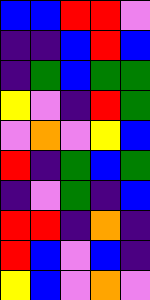[["blue", "blue", "red", "red", "violet"], ["indigo", "indigo", "blue", "red", "blue"], ["indigo", "green", "blue", "green", "green"], ["yellow", "violet", "indigo", "red", "green"], ["violet", "orange", "violet", "yellow", "blue"], ["red", "indigo", "green", "blue", "green"], ["indigo", "violet", "green", "indigo", "blue"], ["red", "red", "indigo", "orange", "indigo"], ["red", "blue", "violet", "blue", "indigo"], ["yellow", "blue", "violet", "orange", "violet"]]